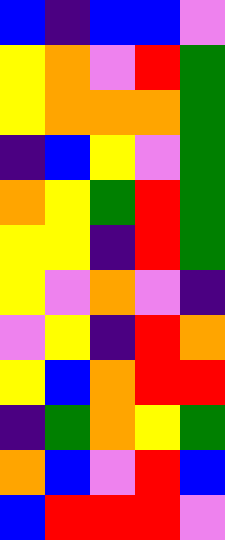[["blue", "indigo", "blue", "blue", "violet"], ["yellow", "orange", "violet", "red", "green"], ["yellow", "orange", "orange", "orange", "green"], ["indigo", "blue", "yellow", "violet", "green"], ["orange", "yellow", "green", "red", "green"], ["yellow", "yellow", "indigo", "red", "green"], ["yellow", "violet", "orange", "violet", "indigo"], ["violet", "yellow", "indigo", "red", "orange"], ["yellow", "blue", "orange", "red", "red"], ["indigo", "green", "orange", "yellow", "green"], ["orange", "blue", "violet", "red", "blue"], ["blue", "red", "red", "red", "violet"]]